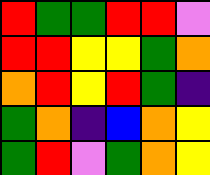[["red", "green", "green", "red", "red", "violet"], ["red", "red", "yellow", "yellow", "green", "orange"], ["orange", "red", "yellow", "red", "green", "indigo"], ["green", "orange", "indigo", "blue", "orange", "yellow"], ["green", "red", "violet", "green", "orange", "yellow"]]